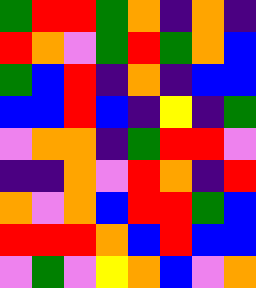[["green", "red", "red", "green", "orange", "indigo", "orange", "indigo"], ["red", "orange", "violet", "green", "red", "green", "orange", "blue"], ["green", "blue", "red", "indigo", "orange", "indigo", "blue", "blue"], ["blue", "blue", "red", "blue", "indigo", "yellow", "indigo", "green"], ["violet", "orange", "orange", "indigo", "green", "red", "red", "violet"], ["indigo", "indigo", "orange", "violet", "red", "orange", "indigo", "red"], ["orange", "violet", "orange", "blue", "red", "red", "green", "blue"], ["red", "red", "red", "orange", "blue", "red", "blue", "blue"], ["violet", "green", "violet", "yellow", "orange", "blue", "violet", "orange"]]